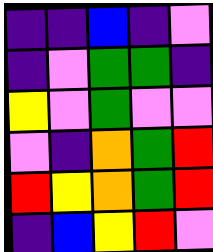[["indigo", "indigo", "blue", "indigo", "violet"], ["indigo", "violet", "green", "green", "indigo"], ["yellow", "violet", "green", "violet", "violet"], ["violet", "indigo", "orange", "green", "red"], ["red", "yellow", "orange", "green", "red"], ["indigo", "blue", "yellow", "red", "violet"]]